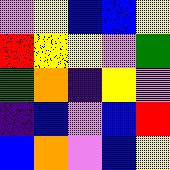[["violet", "yellow", "blue", "blue", "yellow"], ["red", "yellow", "yellow", "violet", "green"], ["green", "orange", "indigo", "yellow", "violet"], ["indigo", "blue", "violet", "blue", "red"], ["blue", "orange", "violet", "blue", "yellow"]]